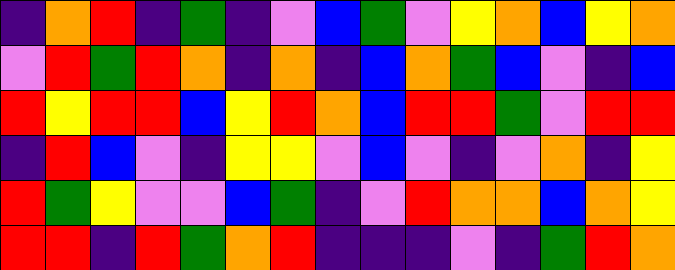[["indigo", "orange", "red", "indigo", "green", "indigo", "violet", "blue", "green", "violet", "yellow", "orange", "blue", "yellow", "orange"], ["violet", "red", "green", "red", "orange", "indigo", "orange", "indigo", "blue", "orange", "green", "blue", "violet", "indigo", "blue"], ["red", "yellow", "red", "red", "blue", "yellow", "red", "orange", "blue", "red", "red", "green", "violet", "red", "red"], ["indigo", "red", "blue", "violet", "indigo", "yellow", "yellow", "violet", "blue", "violet", "indigo", "violet", "orange", "indigo", "yellow"], ["red", "green", "yellow", "violet", "violet", "blue", "green", "indigo", "violet", "red", "orange", "orange", "blue", "orange", "yellow"], ["red", "red", "indigo", "red", "green", "orange", "red", "indigo", "indigo", "indigo", "violet", "indigo", "green", "red", "orange"]]